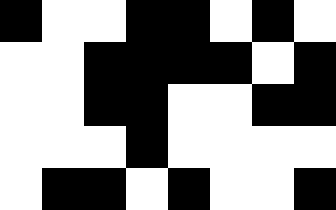[["black", "white", "white", "black", "black", "white", "black", "white"], ["white", "white", "black", "black", "black", "black", "white", "black"], ["white", "white", "black", "black", "white", "white", "black", "black"], ["white", "white", "white", "black", "white", "white", "white", "white"], ["white", "black", "black", "white", "black", "white", "white", "black"]]